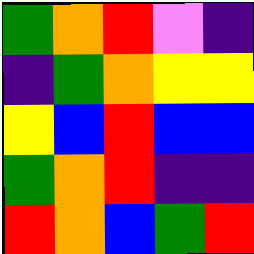[["green", "orange", "red", "violet", "indigo"], ["indigo", "green", "orange", "yellow", "yellow"], ["yellow", "blue", "red", "blue", "blue"], ["green", "orange", "red", "indigo", "indigo"], ["red", "orange", "blue", "green", "red"]]